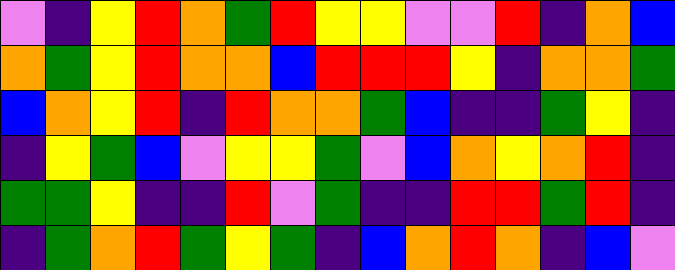[["violet", "indigo", "yellow", "red", "orange", "green", "red", "yellow", "yellow", "violet", "violet", "red", "indigo", "orange", "blue"], ["orange", "green", "yellow", "red", "orange", "orange", "blue", "red", "red", "red", "yellow", "indigo", "orange", "orange", "green"], ["blue", "orange", "yellow", "red", "indigo", "red", "orange", "orange", "green", "blue", "indigo", "indigo", "green", "yellow", "indigo"], ["indigo", "yellow", "green", "blue", "violet", "yellow", "yellow", "green", "violet", "blue", "orange", "yellow", "orange", "red", "indigo"], ["green", "green", "yellow", "indigo", "indigo", "red", "violet", "green", "indigo", "indigo", "red", "red", "green", "red", "indigo"], ["indigo", "green", "orange", "red", "green", "yellow", "green", "indigo", "blue", "orange", "red", "orange", "indigo", "blue", "violet"]]